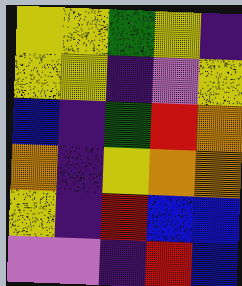[["yellow", "yellow", "green", "yellow", "indigo"], ["yellow", "yellow", "indigo", "violet", "yellow"], ["blue", "indigo", "green", "red", "orange"], ["orange", "indigo", "yellow", "orange", "orange"], ["yellow", "indigo", "red", "blue", "blue"], ["violet", "violet", "indigo", "red", "blue"]]